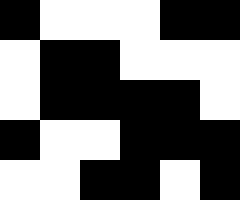[["black", "white", "white", "white", "black", "black"], ["white", "black", "black", "white", "white", "white"], ["white", "black", "black", "black", "black", "white"], ["black", "white", "white", "black", "black", "black"], ["white", "white", "black", "black", "white", "black"]]